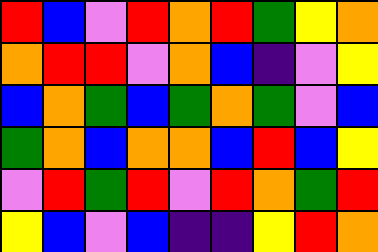[["red", "blue", "violet", "red", "orange", "red", "green", "yellow", "orange"], ["orange", "red", "red", "violet", "orange", "blue", "indigo", "violet", "yellow"], ["blue", "orange", "green", "blue", "green", "orange", "green", "violet", "blue"], ["green", "orange", "blue", "orange", "orange", "blue", "red", "blue", "yellow"], ["violet", "red", "green", "red", "violet", "red", "orange", "green", "red"], ["yellow", "blue", "violet", "blue", "indigo", "indigo", "yellow", "red", "orange"]]